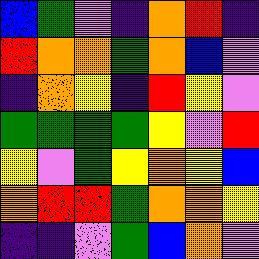[["blue", "green", "violet", "indigo", "orange", "red", "indigo"], ["red", "orange", "orange", "green", "orange", "blue", "violet"], ["indigo", "orange", "yellow", "indigo", "red", "yellow", "violet"], ["green", "green", "green", "green", "yellow", "violet", "red"], ["yellow", "violet", "green", "yellow", "orange", "yellow", "blue"], ["orange", "red", "red", "green", "orange", "orange", "yellow"], ["indigo", "indigo", "violet", "green", "blue", "orange", "violet"]]